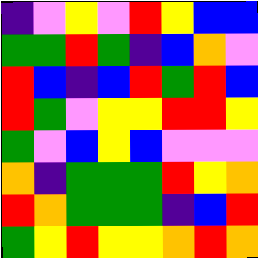[["indigo", "violet", "yellow", "violet", "red", "yellow", "blue", "blue"], ["green", "green", "red", "green", "indigo", "blue", "orange", "violet"], ["red", "blue", "indigo", "blue", "red", "green", "red", "blue"], ["red", "green", "violet", "yellow", "yellow", "red", "red", "yellow"], ["green", "violet", "blue", "yellow", "blue", "violet", "violet", "violet"], ["orange", "indigo", "green", "green", "green", "red", "yellow", "orange"], ["red", "orange", "green", "green", "green", "indigo", "blue", "red"], ["green", "yellow", "red", "yellow", "yellow", "orange", "red", "orange"]]